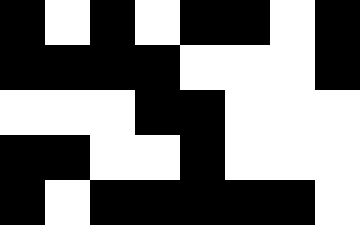[["black", "white", "black", "white", "black", "black", "white", "black"], ["black", "black", "black", "black", "white", "white", "white", "black"], ["white", "white", "white", "black", "black", "white", "white", "white"], ["black", "black", "white", "white", "black", "white", "white", "white"], ["black", "white", "black", "black", "black", "black", "black", "white"]]